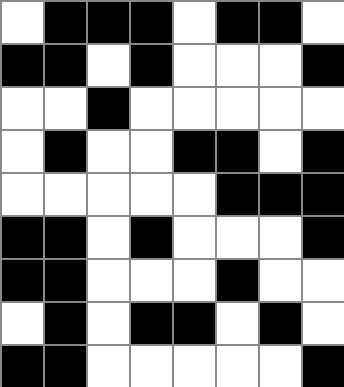[["white", "black", "black", "black", "white", "black", "black", "white"], ["black", "black", "white", "black", "white", "white", "white", "black"], ["white", "white", "black", "white", "white", "white", "white", "white"], ["white", "black", "white", "white", "black", "black", "white", "black"], ["white", "white", "white", "white", "white", "black", "black", "black"], ["black", "black", "white", "black", "white", "white", "white", "black"], ["black", "black", "white", "white", "white", "black", "white", "white"], ["white", "black", "white", "black", "black", "white", "black", "white"], ["black", "black", "white", "white", "white", "white", "white", "black"]]